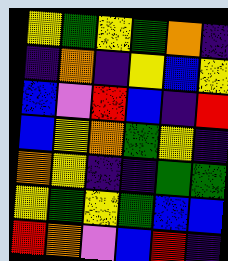[["yellow", "green", "yellow", "green", "orange", "indigo"], ["indigo", "orange", "indigo", "yellow", "blue", "yellow"], ["blue", "violet", "red", "blue", "indigo", "red"], ["blue", "yellow", "orange", "green", "yellow", "indigo"], ["orange", "yellow", "indigo", "indigo", "green", "green"], ["yellow", "green", "yellow", "green", "blue", "blue"], ["red", "orange", "violet", "blue", "red", "indigo"]]